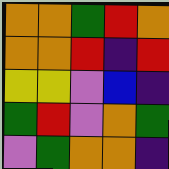[["orange", "orange", "green", "red", "orange"], ["orange", "orange", "red", "indigo", "red"], ["yellow", "yellow", "violet", "blue", "indigo"], ["green", "red", "violet", "orange", "green"], ["violet", "green", "orange", "orange", "indigo"]]